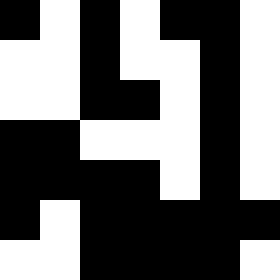[["black", "white", "black", "white", "black", "black", "white"], ["white", "white", "black", "white", "white", "black", "white"], ["white", "white", "black", "black", "white", "black", "white"], ["black", "black", "white", "white", "white", "black", "white"], ["black", "black", "black", "black", "white", "black", "white"], ["black", "white", "black", "black", "black", "black", "black"], ["white", "white", "black", "black", "black", "black", "white"]]